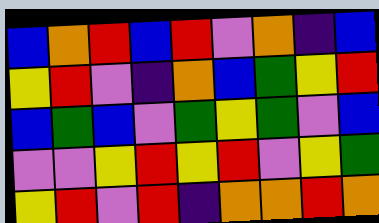[["blue", "orange", "red", "blue", "red", "violet", "orange", "indigo", "blue"], ["yellow", "red", "violet", "indigo", "orange", "blue", "green", "yellow", "red"], ["blue", "green", "blue", "violet", "green", "yellow", "green", "violet", "blue"], ["violet", "violet", "yellow", "red", "yellow", "red", "violet", "yellow", "green"], ["yellow", "red", "violet", "red", "indigo", "orange", "orange", "red", "orange"]]